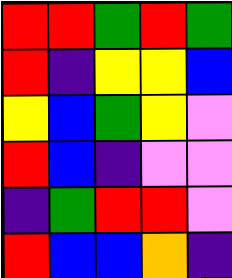[["red", "red", "green", "red", "green"], ["red", "indigo", "yellow", "yellow", "blue"], ["yellow", "blue", "green", "yellow", "violet"], ["red", "blue", "indigo", "violet", "violet"], ["indigo", "green", "red", "red", "violet"], ["red", "blue", "blue", "orange", "indigo"]]